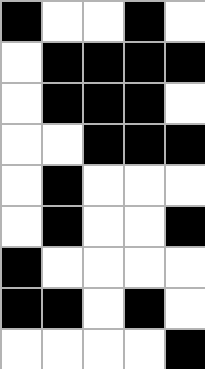[["black", "white", "white", "black", "white"], ["white", "black", "black", "black", "black"], ["white", "black", "black", "black", "white"], ["white", "white", "black", "black", "black"], ["white", "black", "white", "white", "white"], ["white", "black", "white", "white", "black"], ["black", "white", "white", "white", "white"], ["black", "black", "white", "black", "white"], ["white", "white", "white", "white", "black"]]